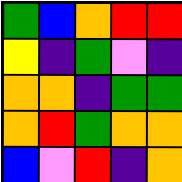[["green", "blue", "orange", "red", "red"], ["yellow", "indigo", "green", "violet", "indigo"], ["orange", "orange", "indigo", "green", "green"], ["orange", "red", "green", "orange", "orange"], ["blue", "violet", "red", "indigo", "orange"]]